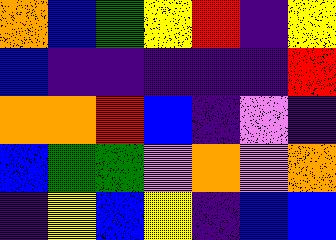[["orange", "blue", "green", "yellow", "red", "indigo", "yellow"], ["blue", "indigo", "indigo", "indigo", "indigo", "indigo", "red"], ["orange", "orange", "red", "blue", "indigo", "violet", "indigo"], ["blue", "green", "green", "violet", "orange", "violet", "orange"], ["indigo", "yellow", "blue", "yellow", "indigo", "blue", "blue"]]